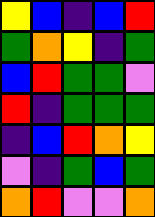[["yellow", "blue", "indigo", "blue", "red"], ["green", "orange", "yellow", "indigo", "green"], ["blue", "red", "green", "green", "violet"], ["red", "indigo", "green", "green", "green"], ["indigo", "blue", "red", "orange", "yellow"], ["violet", "indigo", "green", "blue", "green"], ["orange", "red", "violet", "violet", "orange"]]